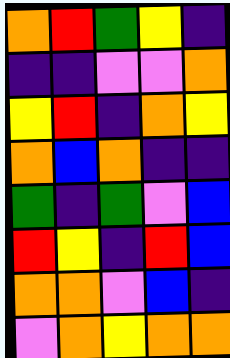[["orange", "red", "green", "yellow", "indigo"], ["indigo", "indigo", "violet", "violet", "orange"], ["yellow", "red", "indigo", "orange", "yellow"], ["orange", "blue", "orange", "indigo", "indigo"], ["green", "indigo", "green", "violet", "blue"], ["red", "yellow", "indigo", "red", "blue"], ["orange", "orange", "violet", "blue", "indigo"], ["violet", "orange", "yellow", "orange", "orange"]]